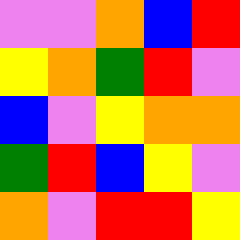[["violet", "violet", "orange", "blue", "red"], ["yellow", "orange", "green", "red", "violet"], ["blue", "violet", "yellow", "orange", "orange"], ["green", "red", "blue", "yellow", "violet"], ["orange", "violet", "red", "red", "yellow"]]